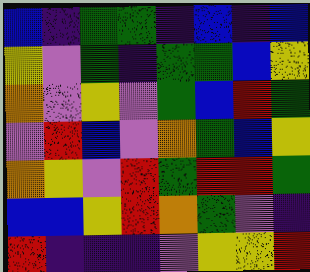[["blue", "indigo", "green", "green", "indigo", "blue", "indigo", "blue"], ["yellow", "violet", "green", "indigo", "green", "green", "blue", "yellow"], ["orange", "violet", "yellow", "violet", "green", "blue", "red", "green"], ["violet", "red", "blue", "violet", "orange", "green", "blue", "yellow"], ["orange", "yellow", "violet", "red", "green", "red", "red", "green"], ["blue", "blue", "yellow", "red", "orange", "green", "violet", "indigo"], ["red", "indigo", "indigo", "indigo", "violet", "yellow", "yellow", "red"]]